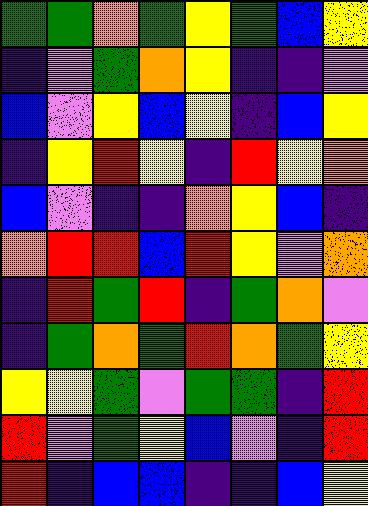[["green", "green", "orange", "green", "yellow", "green", "blue", "yellow"], ["indigo", "violet", "green", "orange", "yellow", "indigo", "indigo", "violet"], ["blue", "violet", "yellow", "blue", "yellow", "indigo", "blue", "yellow"], ["indigo", "yellow", "red", "yellow", "indigo", "red", "yellow", "orange"], ["blue", "violet", "indigo", "indigo", "orange", "yellow", "blue", "indigo"], ["orange", "red", "red", "blue", "red", "yellow", "violet", "orange"], ["indigo", "red", "green", "red", "indigo", "green", "orange", "violet"], ["indigo", "green", "orange", "green", "red", "orange", "green", "yellow"], ["yellow", "yellow", "green", "violet", "green", "green", "indigo", "red"], ["red", "violet", "green", "yellow", "blue", "violet", "indigo", "red"], ["red", "indigo", "blue", "blue", "indigo", "indigo", "blue", "yellow"]]